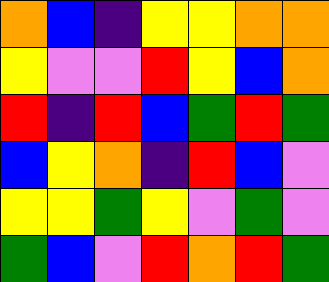[["orange", "blue", "indigo", "yellow", "yellow", "orange", "orange"], ["yellow", "violet", "violet", "red", "yellow", "blue", "orange"], ["red", "indigo", "red", "blue", "green", "red", "green"], ["blue", "yellow", "orange", "indigo", "red", "blue", "violet"], ["yellow", "yellow", "green", "yellow", "violet", "green", "violet"], ["green", "blue", "violet", "red", "orange", "red", "green"]]